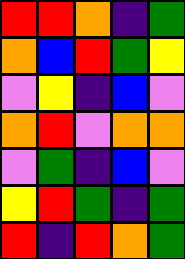[["red", "red", "orange", "indigo", "green"], ["orange", "blue", "red", "green", "yellow"], ["violet", "yellow", "indigo", "blue", "violet"], ["orange", "red", "violet", "orange", "orange"], ["violet", "green", "indigo", "blue", "violet"], ["yellow", "red", "green", "indigo", "green"], ["red", "indigo", "red", "orange", "green"]]